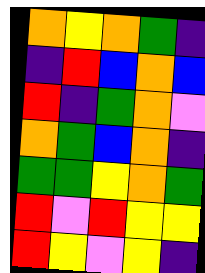[["orange", "yellow", "orange", "green", "indigo"], ["indigo", "red", "blue", "orange", "blue"], ["red", "indigo", "green", "orange", "violet"], ["orange", "green", "blue", "orange", "indigo"], ["green", "green", "yellow", "orange", "green"], ["red", "violet", "red", "yellow", "yellow"], ["red", "yellow", "violet", "yellow", "indigo"]]